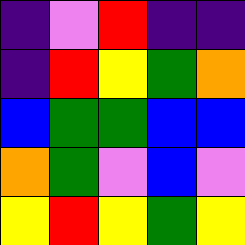[["indigo", "violet", "red", "indigo", "indigo"], ["indigo", "red", "yellow", "green", "orange"], ["blue", "green", "green", "blue", "blue"], ["orange", "green", "violet", "blue", "violet"], ["yellow", "red", "yellow", "green", "yellow"]]